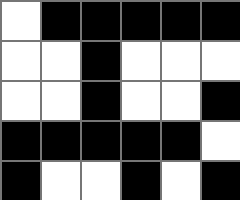[["white", "black", "black", "black", "black", "black"], ["white", "white", "black", "white", "white", "white"], ["white", "white", "black", "white", "white", "black"], ["black", "black", "black", "black", "black", "white"], ["black", "white", "white", "black", "white", "black"]]